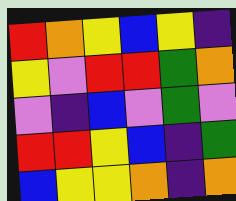[["red", "orange", "yellow", "blue", "yellow", "indigo"], ["yellow", "violet", "red", "red", "green", "orange"], ["violet", "indigo", "blue", "violet", "green", "violet"], ["red", "red", "yellow", "blue", "indigo", "green"], ["blue", "yellow", "yellow", "orange", "indigo", "orange"]]